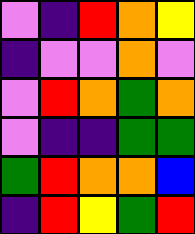[["violet", "indigo", "red", "orange", "yellow"], ["indigo", "violet", "violet", "orange", "violet"], ["violet", "red", "orange", "green", "orange"], ["violet", "indigo", "indigo", "green", "green"], ["green", "red", "orange", "orange", "blue"], ["indigo", "red", "yellow", "green", "red"]]